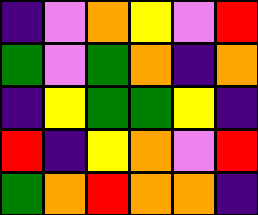[["indigo", "violet", "orange", "yellow", "violet", "red"], ["green", "violet", "green", "orange", "indigo", "orange"], ["indigo", "yellow", "green", "green", "yellow", "indigo"], ["red", "indigo", "yellow", "orange", "violet", "red"], ["green", "orange", "red", "orange", "orange", "indigo"]]